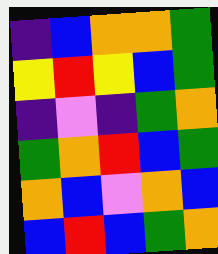[["indigo", "blue", "orange", "orange", "green"], ["yellow", "red", "yellow", "blue", "green"], ["indigo", "violet", "indigo", "green", "orange"], ["green", "orange", "red", "blue", "green"], ["orange", "blue", "violet", "orange", "blue"], ["blue", "red", "blue", "green", "orange"]]